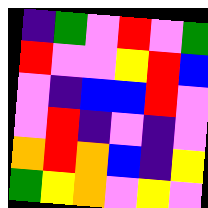[["indigo", "green", "violet", "red", "violet", "green"], ["red", "violet", "violet", "yellow", "red", "blue"], ["violet", "indigo", "blue", "blue", "red", "violet"], ["violet", "red", "indigo", "violet", "indigo", "violet"], ["orange", "red", "orange", "blue", "indigo", "yellow"], ["green", "yellow", "orange", "violet", "yellow", "violet"]]